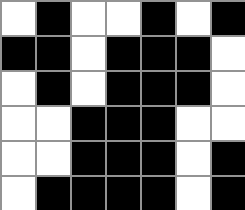[["white", "black", "white", "white", "black", "white", "black"], ["black", "black", "white", "black", "black", "black", "white"], ["white", "black", "white", "black", "black", "black", "white"], ["white", "white", "black", "black", "black", "white", "white"], ["white", "white", "black", "black", "black", "white", "black"], ["white", "black", "black", "black", "black", "white", "black"]]